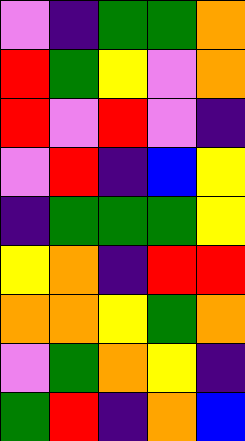[["violet", "indigo", "green", "green", "orange"], ["red", "green", "yellow", "violet", "orange"], ["red", "violet", "red", "violet", "indigo"], ["violet", "red", "indigo", "blue", "yellow"], ["indigo", "green", "green", "green", "yellow"], ["yellow", "orange", "indigo", "red", "red"], ["orange", "orange", "yellow", "green", "orange"], ["violet", "green", "orange", "yellow", "indigo"], ["green", "red", "indigo", "orange", "blue"]]